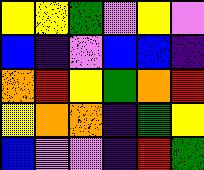[["yellow", "yellow", "green", "violet", "yellow", "violet"], ["blue", "indigo", "violet", "blue", "blue", "indigo"], ["orange", "red", "yellow", "green", "orange", "red"], ["yellow", "orange", "orange", "indigo", "green", "yellow"], ["blue", "violet", "violet", "indigo", "red", "green"]]